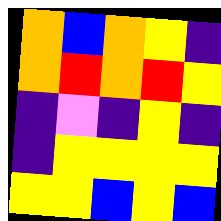[["orange", "blue", "orange", "yellow", "indigo"], ["orange", "red", "orange", "red", "yellow"], ["indigo", "violet", "indigo", "yellow", "indigo"], ["indigo", "yellow", "yellow", "yellow", "yellow"], ["yellow", "yellow", "blue", "yellow", "blue"]]